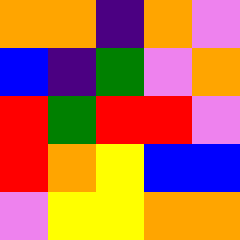[["orange", "orange", "indigo", "orange", "violet"], ["blue", "indigo", "green", "violet", "orange"], ["red", "green", "red", "red", "violet"], ["red", "orange", "yellow", "blue", "blue"], ["violet", "yellow", "yellow", "orange", "orange"]]